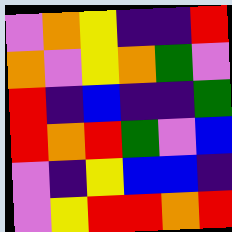[["violet", "orange", "yellow", "indigo", "indigo", "red"], ["orange", "violet", "yellow", "orange", "green", "violet"], ["red", "indigo", "blue", "indigo", "indigo", "green"], ["red", "orange", "red", "green", "violet", "blue"], ["violet", "indigo", "yellow", "blue", "blue", "indigo"], ["violet", "yellow", "red", "red", "orange", "red"]]